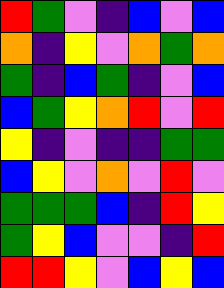[["red", "green", "violet", "indigo", "blue", "violet", "blue"], ["orange", "indigo", "yellow", "violet", "orange", "green", "orange"], ["green", "indigo", "blue", "green", "indigo", "violet", "blue"], ["blue", "green", "yellow", "orange", "red", "violet", "red"], ["yellow", "indigo", "violet", "indigo", "indigo", "green", "green"], ["blue", "yellow", "violet", "orange", "violet", "red", "violet"], ["green", "green", "green", "blue", "indigo", "red", "yellow"], ["green", "yellow", "blue", "violet", "violet", "indigo", "red"], ["red", "red", "yellow", "violet", "blue", "yellow", "blue"]]